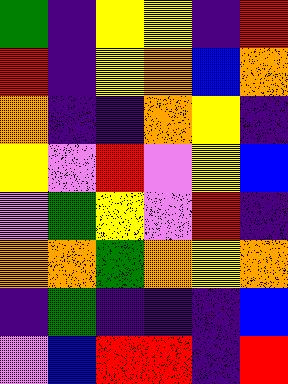[["green", "indigo", "yellow", "yellow", "indigo", "red"], ["red", "indigo", "yellow", "orange", "blue", "orange"], ["orange", "indigo", "indigo", "orange", "yellow", "indigo"], ["yellow", "violet", "red", "violet", "yellow", "blue"], ["violet", "green", "yellow", "violet", "red", "indigo"], ["orange", "orange", "green", "orange", "yellow", "orange"], ["indigo", "green", "indigo", "indigo", "indigo", "blue"], ["violet", "blue", "red", "red", "indigo", "red"]]